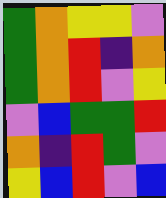[["green", "orange", "yellow", "yellow", "violet"], ["green", "orange", "red", "indigo", "orange"], ["green", "orange", "red", "violet", "yellow"], ["violet", "blue", "green", "green", "red"], ["orange", "indigo", "red", "green", "violet"], ["yellow", "blue", "red", "violet", "blue"]]